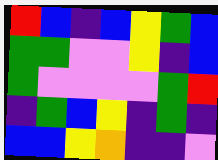[["red", "blue", "indigo", "blue", "yellow", "green", "blue"], ["green", "green", "violet", "violet", "yellow", "indigo", "blue"], ["green", "violet", "violet", "violet", "violet", "green", "red"], ["indigo", "green", "blue", "yellow", "indigo", "green", "indigo"], ["blue", "blue", "yellow", "orange", "indigo", "indigo", "violet"]]